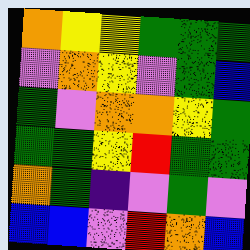[["orange", "yellow", "yellow", "green", "green", "green"], ["violet", "orange", "yellow", "violet", "green", "blue"], ["green", "violet", "orange", "orange", "yellow", "green"], ["green", "green", "yellow", "red", "green", "green"], ["orange", "green", "indigo", "violet", "green", "violet"], ["blue", "blue", "violet", "red", "orange", "blue"]]